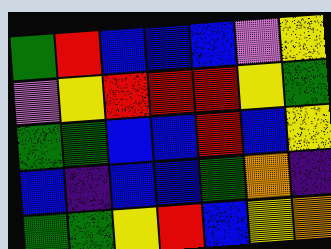[["green", "red", "blue", "blue", "blue", "violet", "yellow"], ["violet", "yellow", "red", "red", "red", "yellow", "green"], ["green", "green", "blue", "blue", "red", "blue", "yellow"], ["blue", "indigo", "blue", "blue", "green", "orange", "indigo"], ["green", "green", "yellow", "red", "blue", "yellow", "orange"]]